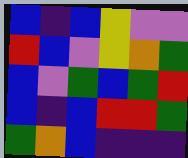[["blue", "indigo", "blue", "yellow", "violet", "violet"], ["red", "blue", "violet", "yellow", "orange", "green"], ["blue", "violet", "green", "blue", "green", "red"], ["blue", "indigo", "blue", "red", "red", "green"], ["green", "orange", "blue", "indigo", "indigo", "indigo"]]